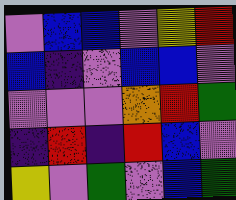[["violet", "blue", "blue", "violet", "yellow", "red"], ["blue", "indigo", "violet", "blue", "blue", "violet"], ["violet", "violet", "violet", "orange", "red", "green"], ["indigo", "red", "indigo", "red", "blue", "violet"], ["yellow", "violet", "green", "violet", "blue", "green"]]